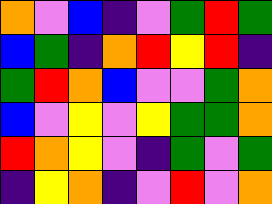[["orange", "violet", "blue", "indigo", "violet", "green", "red", "green"], ["blue", "green", "indigo", "orange", "red", "yellow", "red", "indigo"], ["green", "red", "orange", "blue", "violet", "violet", "green", "orange"], ["blue", "violet", "yellow", "violet", "yellow", "green", "green", "orange"], ["red", "orange", "yellow", "violet", "indigo", "green", "violet", "green"], ["indigo", "yellow", "orange", "indigo", "violet", "red", "violet", "orange"]]